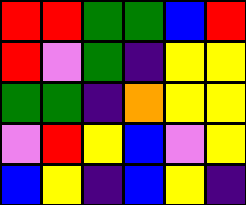[["red", "red", "green", "green", "blue", "red"], ["red", "violet", "green", "indigo", "yellow", "yellow"], ["green", "green", "indigo", "orange", "yellow", "yellow"], ["violet", "red", "yellow", "blue", "violet", "yellow"], ["blue", "yellow", "indigo", "blue", "yellow", "indigo"]]